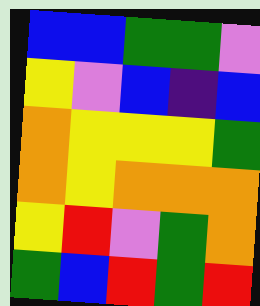[["blue", "blue", "green", "green", "violet"], ["yellow", "violet", "blue", "indigo", "blue"], ["orange", "yellow", "yellow", "yellow", "green"], ["orange", "yellow", "orange", "orange", "orange"], ["yellow", "red", "violet", "green", "orange"], ["green", "blue", "red", "green", "red"]]